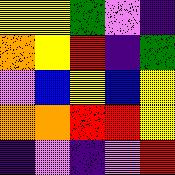[["yellow", "yellow", "green", "violet", "indigo"], ["orange", "yellow", "red", "indigo", "green"], ["violet", "blue", "yellow", "blue", "yellow"], ["orange", "orange", "red", "red", "yellow"], ["indigo", "violet", "indigo", "violet", "red"]]